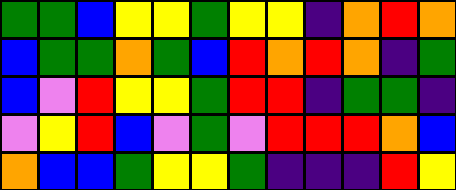[["green", "green", "blue", "yellow", "yellow", "green", "yellow", "yellow", "indigo", "orange", "red", "orange"], ["blue", "green", "green", "orange", "green", "blue", "red", "orange", "red", "orange", "indigo", "green"], ["blue", "violet", "red", "yellow", "yellow", "green", "red", "red", "indigo", "green", "green", "indigo"], ["violet", "yellow", "red", "blue", "violet", "green", "violet", "red", "red", "red", "orange", "blue"], ["orange", "blue", "blue", "green", "yellow", "yellow", "green", "indigo", "indigo", "indigo", "red", "yellow"]]